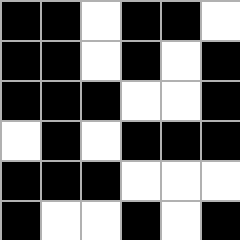[["black", "black", "white", "black", "black", "white"], ["black", "black", "white", "black", "white", "black"], ["black", "black", "black", "white", "white", "black"], ["white", "black", "white", "black", "black", "black"], ["black", "black", "black", "white", "white", "white"], ["black", "white", "white", "black", "white", "black"]]